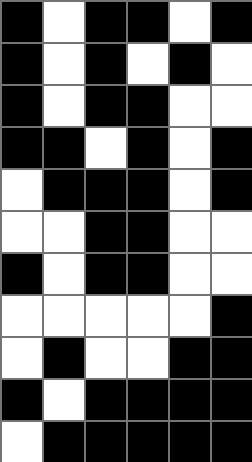[["black", "white", "black", "black", "white", "black"], ["black", "white", "black", "white", "black", "white"], ["black", "white", "black", "black", "white", "white"], ["black", "black", "white", "black", "white", "black"], ["white", "black", "black", "black", "white", "black"], ["white", "white", "black", "black", "white", "white"], ["black", "white", "black", "black", "white", "white"], ["white", "white", "white", "white", "white", "black"], ["white", "black", "white", "white", "black", "black"], ["black", "white", "black", "black", "black", "black"], ["white", "black", "black", "black", "black", "black"]]